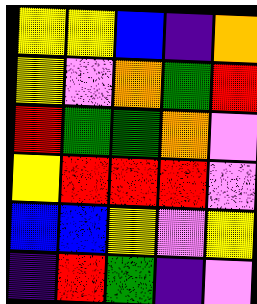[["yellow", "yellow", "blue", "indigo", "orange"], ["yellow", "violet", "orange", "green", "red"], ["red", "green", "green", "orange", "violet"], ["yellow", "red", "red", "red", "violet"], ["blue", "blue", "yellow", "violet", "yellow"], ["indigo", "red", "green", "indigo", "violet"]]